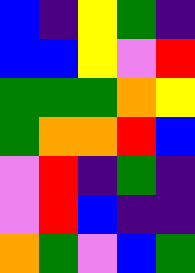[["blue", "indigo", "yellow", "green", "indigo"], ["blue", "blue", "yellow", "violet", "red"], ["green", "green", "green", "orange", "yellow"], ["green", "orange", "orange", "red", "blue"], ["violet", "red", "indigo", "green", "indigo"], ["violet", "red", "blue", "indigo", "indigo"], ["orange", "green", "violet", "blue", "green"]]